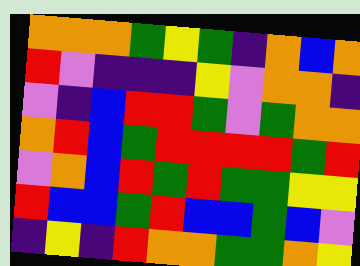[["orange", "orange", "orange", "green", "yellow", "green", "indigo", "orange", "blue", "orange"], ["red", "violet", "indigo", "indigo", "indigo", "yellow", "violet", "orange", "orange", "indigo"], ["violet", "indigo", "blue", "red", "red", "green", "violet", "green", "orange", "orange"], ["orange", "red", "blue", "green", "red", "red", "red", "red", "green", "red"], ["violet", "orange", "blue", "red", "green", "red", "green", "green", "yellow", "yellow"], ["red", "blue", "blue", "green", "red", "blue", "blue", "green", "blue", "violet"], ["indigo", "yellow", "indigo", "red", "orange", "orange", "green", "green", "orange", "yellow"]]